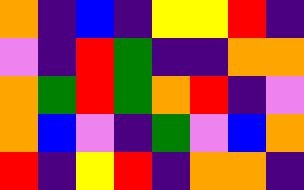[["orange", "indigo", "blue", "indigo", "yellow", "yellow", "red", "indigo"], ["violet", "indigo", "red", "green", "indigo", "indigo", "orange", "orange"], ["orange", "green", "red", "green", "orange", "red", "indigo", "violet"], ["orange", "blue", "violet", "indigo", "green", "violet", "blue", "orange"], ["red", "indigo", "yellow", "red", "indigo", "orange", "orange", "indigo"]]